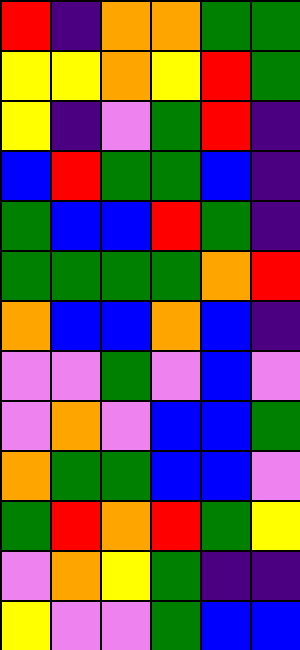[["red", "indigo", "orange", "orange", "green", "green"], ["yellow", "yellow", "orange", "yellow", "red", "green"], ["yellow", "indigo", "violet", "green", "red", "indigo"], ["blue", "red", "green", "green", "blue", "indigo"], ["green", "blue", "blue", "red", "green", "indigo"], ["green", "green", "green", "green", "orange", "red"], ["orange", "blue", "blue", "orange", "blue", "indigo"], ["violet", "violet", "green", "violet", "blue", "violet"], ["violet", "orange", "violet", "blue", "blue", "green"], ["orange", "green", "green", "blue", "blue", "violet"], ["green", "red", "orange", "red", "green", "yellow"], ["violet", "orange", "yellow", "green", "indigo", "indigo"], ["yellow", "violet", "violet", "green", "blue", "blue"]]